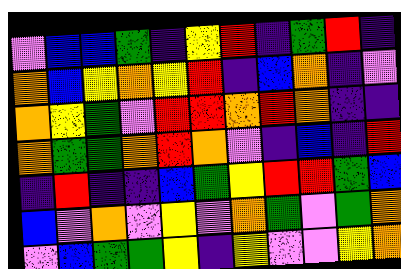[["violet", "blue", "blue", "green", "indigo", "yellow", "red", "indigo", "green", "red", "indigo"], ["orange", "blue", "yellow", "orange", "yellow", "red", "indigo", "blue", "orange", "indigo", "violet"], ["orange", "yellow", "green", "violet", "red", "red", "orange", "red", "orange", "indigo", "indigo"], ["orange", "green", "green", "orange", "red", "orange", "violet", "indigo", "blue", "indigo", "red"], ["indigo", "red", "indigo", "indigo", "blue", "green", "yellow", "red", "red", "green", "blue"], ["blue", "violet", "orange", "violet", "yellow", "violet", "orange", "green", "violet", "green", "orange"], ["violet", "blue", "green", "green", "yellow", "indigo", "yellow", "violet", "violet", "yellow", "orange"]]